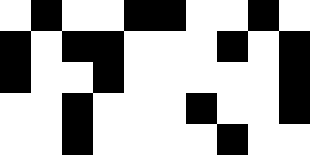[["white", "black", "white", "white", "black", "black", "white", "white", "black", "white"], ["black", "white", "black", "black", "white", "white", "white", "black", "white", "black"], ["black", "white", "white", "black", "white", "white", "white", "white", "white", "black"], ["white", "white", "black", "white", "white", "white", "black", "white", "white", "black"], ["white", "white", "black", "white", "white", "white", "white", "black", "white", "white"]]